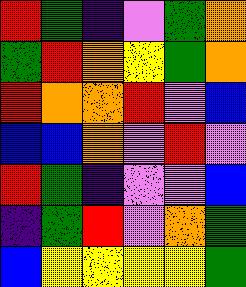[["red", "green", "indigo", "violet", "green", "orange"], ["green", "red", "orange", "yellow", "green", "orange"], ["red", "orange", "orange", "red", "violet", "blue"], ["blue", "blue", "orange", "violet", "red", "violet"], ["red", "green", "indigo", "violet", "violet", "blue"], ["indigo", "green", "red", "violet", "orange", "green"], ["blue", "yellow", "yellow", "yellow", "yellow", "green"]]